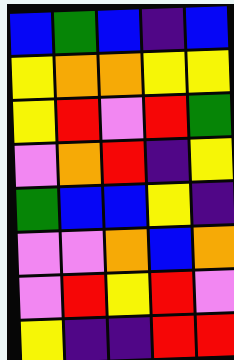[["blue", "green", "blue", "indigo", "blue"], ["yellow", "orange", "orange", "yellow", "yellow"], ["yellow", "red", "violet", "red", "green"], ["violet", "orange", "red", "indigo", "yellow"], ["green", "blue", "blue", "yellow", "indigo"], ["violet", "violet", "orange", "blue", "orange"], ["violet", "red", "yellow", "red", "violet"], ["yellow", "indigo", "indigo", "red", "red"]]